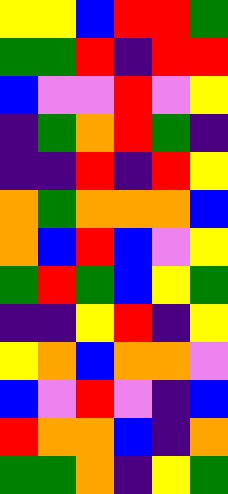[["yellow", "yellow", "blue", "red", "red", "green"], ["green", "green", "red", "indigo", "red", "red"], ["blue", "violet", "violet", "red", "violet", "yellow"], ["indigo", "green", "orange", "red", "green", "indigo"], ["indigo", "indigo", "red", "indigo", "red", "yellow"], ["orange", "green", "orange", "orange", "orange", "blue"], ["orange", "blue", "red", "blue", "violet", "yellow"], ["green", "red", "green", "blue", "yellow", "green"], ["indigo", "indigo", "yellow", "red", "indigo", "yellow"], ["yellow", "orange", "blue", "orange", "orange", "violet"], ["blue", "violet", "red", "violet", "indigo", "blue"], ["red", "orange", "orange", "blue", "indigo", "orange"], ["green", "green", "orange", "indigo", "yellow", "green"]]